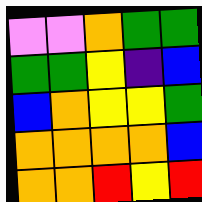[["violet", "violet", "orange", "green", "green"], ["green", "green", "yellow", "indigo", "blue"], ["blue", "orange", "yellow", "yellow", "green"], ["orange", "orange", "orange", "orange", "blue"], ["orange", "orange", "red", "yellow", "red"]]